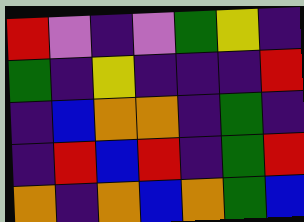[["red", "violet", "indigo", "violet", "green", "yellow", "indigo"], ["green", "indigo", "yellow", "indigo", "indigo", "indigo", "red"], ["indigo", "blue", "orange", "orange", "indigo", "green", "indigo"], ["indigo", "red", "blue", "red", "indigo", "green", "red"], ["orange", "indigo", "orange", "blue", "orange", "green", "blue"]]